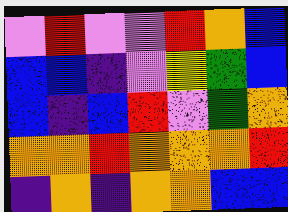[["violet", "red", "violet", "violet", "red", "orange", "blue"], ["blue", "blue", "indigo", "violet", "yellow", "green", "blue"], ["blue", "indigo", "blue", "red", "violet", "green", "orange"], ["orange", "orange", "red", "orange", "orange", "orange", "red"], ["indigo", "orange", "indigo", "orange", "orange", "blue", "blue"]]